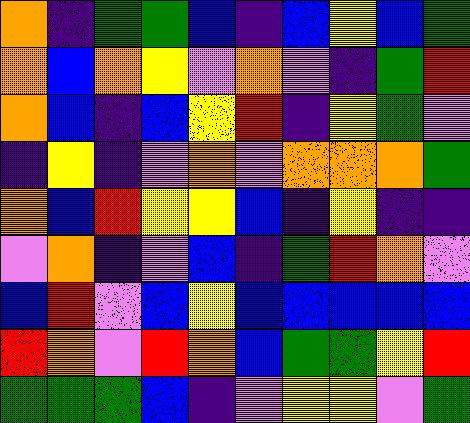[["orange", "indigo", "green", "green", "blue", "indigo", "blue", "yellow", "blue", "green"], ["orange", "blue", "orange", "yellow", "violet", "orange", "violet", "indigo", "green", "red"], ["orange", "blue", "indigo", "blue", "yellow", "red", "indigo", "yellow", "green", "violet"], ["indigo", "yellow", "indigo", "violet", "orange", "violet", "orange", "orange", "orange", "green"], ["orange", "blue", "red", "yellow", "yellow", "blue", "indigo", "yellow", "indigo", "indigo"], ["violet", "orange", "indigo", "violet", "blue", "indigo", "green", "red", "orange", "violet"], ["blue", "red", "violet", "blue", "yellow", "blue", "blue", "blue", "blue", "blue"], ["red", "orange", "violet", "red", "orange", "blue", "green", "green", "yellow", "red"], ["green", "green", "green", "blue", "indigo", "violet", "yellow", "yellow", "violet", "green"]]